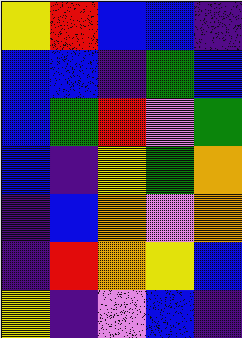[["yellow", "red", "blue", "blue", "indigo"], ["blue", "blue", "indigo", "green", "blue"], ["blue", "green", "red", "violet", "green"], ["blue", "indigo", "yellow", "green", "orange"], ["indigo", "blue", "orange", "violet", "orange"], ["indigo", "red", "orange", "yellow", "blue"], ["yellow", "indigo", "violet", "blue", "indigo"]]